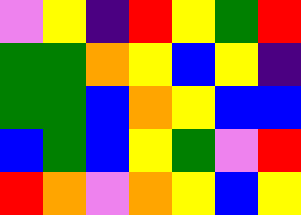[["violet", "yellow", "indigo", "red", "yellow", "green", "red"], ["green", "green", "orange", "yellow", "blue", "yellow", "indigo"], ["green", "green", "blue", "orange", "yellow", "blue", "blue"], ["blue", "green", "blue", "yellow", "green", "violet", "red"], ["red", "orange", "violet", "orange", "yellow", "blue", "yellow"]]